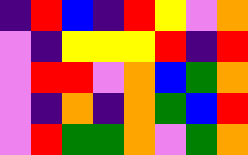[["indigo", "red", "blue", "indigo", "red", "yellow", "violet", "orange"], ["violet", "indigo", "yellow", "yellow", "yellow", "red", "indigo", "red"], ["violet", "red", "red", "violet", "orange", "blue", "green", "orange"], ["violet", "indigo", "orange", "indigo", "orange", "green", "blue", "red"], ["violet", "red", "green", "green", "orange", "violet", "green", "orange"]]